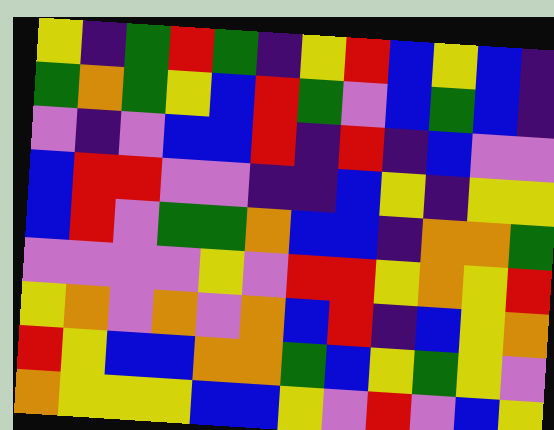[["yellow", "indigo", "green", "red", "green", "indigo", "yellow", "red", "blue", "yellow", "blue", "indigo"], ["green", "orange", "green", "yellow", "blue", "red", "green", "violet", "blue", "green", "blue", "indigo"], ["violet", "indigo", "violet", "blue", "blue", "red", "indigo", "red", "indigo", "blue", "violet", "violet"], ["blue", "red", "red", "violet", "violet", "indigo", "indigo", "blue", "yellow", "indigo", "yellow", "yellow"], ["blue", "red", "violet", "green", "green", "orange", "blue", "blue", "indigo", "orange", "orange", "green"], ["violet", "violet", "violet", "violet", "yellow", "violet", "red", "red", "yellow", "orange", "yellow", "red"], ["yellow", "orange", "violet", "orange", "violet", "orange", "blue", "red", "indigo", "blue", "yellow", "orange"], ["red", "yellow", "blue", "blue", "orange", "orange", "green", "blue", "yellow", "green", "yellow", "violet"], ["orange", "yellow", "yellow", "yellow", "blue", "blue", "yellow", "violet", "red", "violet", "blue", "yellow"]]